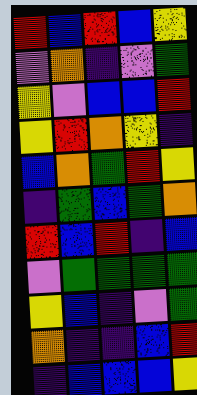[["red", "blue", "red", "blue", "yellow"], ["violet", "orange", "indigo", "violet", "green"], ["yellow", "violet", "blue", "blue", "red"], ["yellow", "red", "orange", "yellow", "indigo"], ["blue", "orange", "green", "red", "yellow"], ["indigo", "green", "blue", "green", "orange"], ["red", "blue", "red", "indigo", "blue"], ["violet", "green", "green", "green", "green"], ["yellow", "blue", "indigo", "violet", "green"], ["orange", "indigo", "indigo", "blue", "red"], ["indigo", "blue", "blue", "blue", "yellow"]]